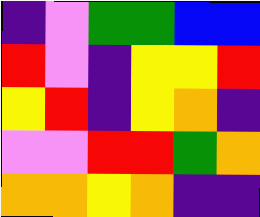[["indigo", "violet", "green", "green", "blue", "blue"], ["red", "violet", "indigo", "yellow", "yellow", "red"], ["yellow", "red", "indigo", "yellow", "orange", "indigo"], ["violet", "violet", "red", "red", "green", "orange"], ["orange", "orange", "yellow", "orange", "indigo", "indigo"]]